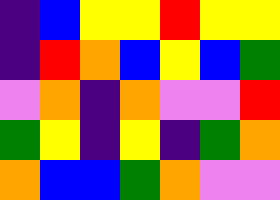[["indigo", "blue", "yellow", "yellow", "red", "yellow", "yellow"], ["indigo", "red", "orange", "blue", "yellow", "blue", "green"], ["violet", "orange", "indigo", "orange", "violet", "violet", "red"], ["green", "yellow", "indigo", "yellow", "indigo", "green", "orange"], ["orange", "blue", "blue", "green", "orange", "violet", "violet"]]